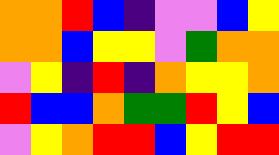[["orange", "orange", "red", "blue", "indigo", "violet", "violet", "blue", "yellow"], ["orange", "orange", "blue", "yellow", "yellow", "violet", "green", "orange", "orange"], ["violet", "yellow", "indigo", "red", "indigo", "orange", "yellow", "yellow", "orange"], ["red", "blue", "blue", "orange", "green", "green", "red", "yellow", "blue"], ["violet", "yellow", "orange", "red", "red", "blue", "yellow", "red", "red"]]